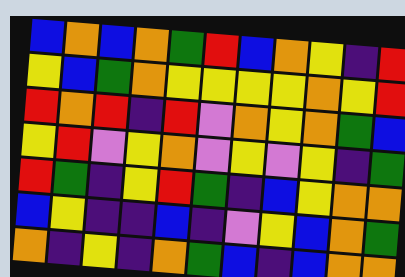[["blue", "orange", "blue", "orange", "green", "red", "blue", "orange", "yellow", "indigo", "red"], ["yellow", "blue", "green", "orange", "yellow", "yellow", "yellow", "yellow", "orange", "yellow", "red"], ["red", "orange", "red", "indigo", "red", "violet", "orange", "yellow", "orange", "green", "blue"], ["yellow", "red", "violet", "yellow", "orange", "violet", "yellow", "violet", "yellow", "indigo", "green"], ["red", "green", "indigo", "yellow", "red", "green", "indigo", "blue", "yellow", "orange", "orange"], ["blue", "yellow", "indigo", "indigo", "blue", "indigo", "violet", "yellow", "blue", "orange", "green"], ["orange", "indigo", "yellow", "indigo", "orange", "green", "blue", "indigo", "blue", "orange", "orange"]]